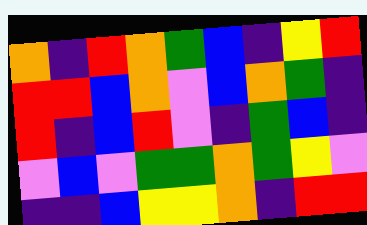[["orange", "indigo", "red", "orange", "green", "blue", "indigo", "yellow", "red"], ["red", "red", "blue", "orange", "violet", "blue", "orange", "green", "indigo"], ["red", "indigo", "blue", "red", "violet", "indigo", "green", "blue", "indigo"], ["violet", "blue", "violet", "green", "green", "orange", "green", "yellow", "violet"], ["indigo", "indigo", "blue", "yellow", "yellow", "orange", "indigo", "red", "red"]]